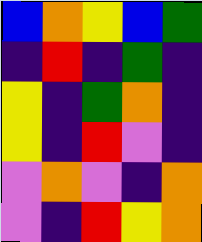[["blue", "orange", "yellow", "blue", "green"], ["indigo", "red", "indigo", "green", "indigo"], ["yellow", "indigo", "green", "orange", "indigo"], ["yellow", "indigo", "red", "violet", "indigo"], ["violet", "orange", "violet", "indigo", "orange"], ["violet", "indigo", "red", "yellow", "orange"]]